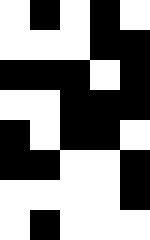[["white", "black", "white", "black", "white"], ["white", "white", "white", "black", "black"], ["black", "black", "black", "white", "black"], ["white", "white", "black", "black", "black"], ["black", "white", "black", "black", "white"], ["black", "black", "white", "white", "black"], ["white", "white", "white", "white", "black"], ["white", "black", "white", "white", "white"]]